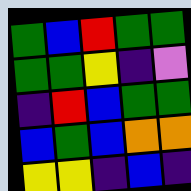[["green", "blue", "red", "green", "green"], ["green", "green", "yellow", "indigo", "violet"], ["indigo", "red", "blue", "green", "green"], ["blue", "green", "blue", "orange", "orange"], ["yellow", "yellow", "indigo", "blue", "indigo"]]